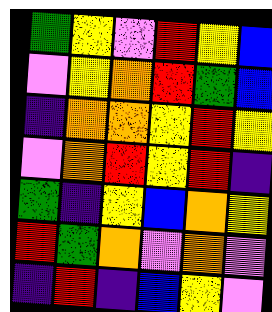[["green", "yellow", "violet", "red", "yellow", "blue"], ["violet", "yellow", "orange", "red", "green", "blue"], ["indigo", "orange", "orange", "yellow", "red", "yellow"], ["violet", "orange", "red", "yellow", "red", "indigo"], ["green", "indigo", "yellow", "blue", "orange", "yellow"], ["red", "green", "orange", "violet", "orange", "violet"], ["indigo", "red", "indigo", "blue", "yellow", "violet"]]